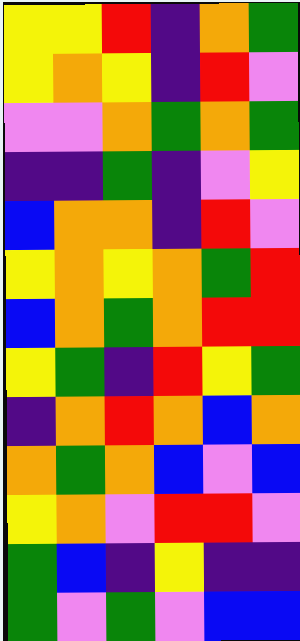[["yellow", "yellow", "red", "indigo", "orange", "green"], ["yellow", "orange", "yellow", "indigo", "red", "violet"], ["violet", "violet", "orange", "green", "orange", "green"], ["indigo", "indigo", "green", "indigo", "violet", "yellow"], ["blue", "orange", "orange", "indigo", "red", "violet"], ["yellow", "orange", "yellow", "orange", "green", "red"], ["blue", "orange", "green", "orange", "red", "red"], ["yellow", "green", "indigo", "red", "yellow", "green"], ["indigo", "orange", "red", "orange", "blue", "orange"], ["orange", "green", "orange", "blue", "violet", "blue"], ["yellow", "orange", "violet", "red", "red", "violet"], ["green", "blue", "indigo", "yellow", "indigo", "indigo"], ["green", "violet", "green", "violet", "blue", "blue"]]